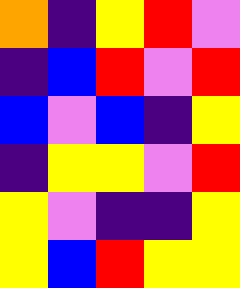[["orange", "indigo", "yellow", "red", "violet"], ["indigo", "blue", "red", "violet", "red"], ["blue", "violet", "blue", "indigo", "yellow"], ["indigo", "yellow", "yellow", "violet", "red"], ["yellow", "violet", "indigo", "indigo", "yellow"], ["yellow", "blue", "red", "yellow", "yellow"]]